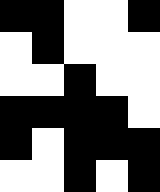[["black", "black", "white", "white", "black"], ["white", "black", "white", "white", "white"], ["white", "white", "black", "white", "white"], ["black", "black", "black", "black", "white"], ["black", "white", "black", "black", "black"], ["white", "white", "black", "white", "black"]]